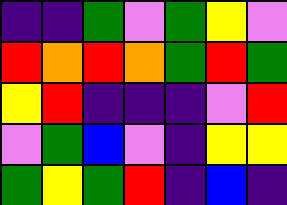[["indigo", "indigo", "green", "violet", "green", "yellow", "violet"], ["red", "orange", "red", "orange", "green", "red", "green"], ["yellow", "red", "indigo", "indigo", "indigo", "violet", "red"], ["violet", "green", "blue", "violet", "indigo", "yellow", "yellow"], ["green", "yellow", "green", "red", "indigo", "blue", "indigo"]]